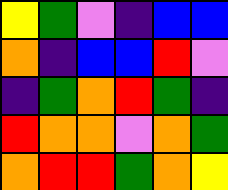[["yellow", "green", "violet", "indigo", "blue", "blue"], ["orange", "indigo", "blue", "blue", "red", "violet"], ["indigo", "green", "orange", "red", "green", "indigo"], ["red", "orange", "orange", "violet", "orange", "green"], ["orange", "red", "red", "green", "orange", "yellow"]]